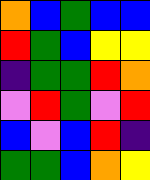[["orange", "blue", "green", "blue", "blue"], ["red", "green", "blue", "yellow", "yellow"], ["indigo", "green", "green", "red", "orange"], ["violet", "red", "green", "violet", "red"], ["blue", "violet", "blue", "red", "indigo"], ["green", "green", "blue", "orange", "yellow"]]